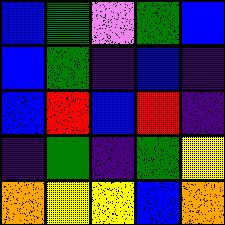[["blue", "green", "violet", "green", "blue"], ["blue", "green", "indigo", "blue", "indigo"], ["blue", "red", "blue", "red", "indigo"], ["indigo", "green", "indigo", "green", "yellow"], ["orange", "yellow", "yellow", "blue", "orange"]]